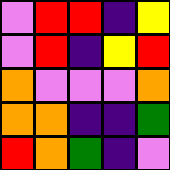[["violet", "red", "red", "indigo", "yellow"], ["violet", "red", "indigo", "yellow", "red"], ["orange", "violet", "violet", "violet", "orange"], ["orange", "orange", "indigo", "indigo", "green"], ["red", "orange", "green", "indigo", "violet"]]